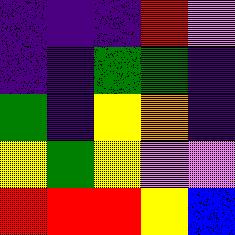[["indigo", "indigo", "indigo", "red", "violet"], ["indigo", "indigo", "green", "green", "indigo"], ["green", "indigo", "yellow", "orange", "indigo"], ["yellow", "green", "yellow", "violet", "violet"], ["red", "red", "red", "yellow", "blue"]]